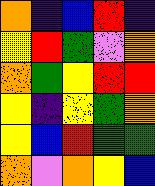[["orange", "indigo", "blue", "red", "indigo"], ["yellow", "red", "green", "violet", "orange"], ["orange", "green", "yellow", "red", "red"], ["yellow", "indigo", "yellow", "green", "orange"], ["yellow", "blue", "red", "green", "green"], ["orange", "violet", "orange", "yellow", "blue"]]